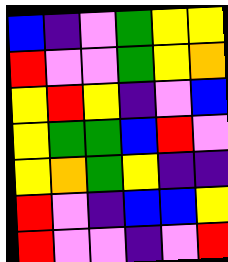[["blue", "indigo", "violet", "green", "yellow", "yellow"], ["red", "violet", "violet", "green", "yellow", "orange"], ["yellow", "red", "yellow", "indigo", "violet", "blue"], ["yellow", "green", "green", "blue", "red", "violet"], ["yellow", "orange", "green", "yellow", "indigo", "indigo"], ["red", "violet", "indigo", "blue", "blue", "yellow"], ["red", "violet", "violet", "indigo", "violet", "red"]]